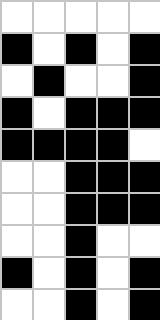[["white", "white", "white", "white", "white"], ["black", "white", "black", "white", "black"], ["white", "black", "white", "white", "black"], ["black", "white", "black", "black", "black"], ["black", "black", "black", "black", "white"], ["white", "white", "black", "black", "black"], ["white", "white", "black", "black", "black"], ["white", "white", "black", "white", "white"], ["black", "white", "black", "white", "black"], ["white", "white", "black", "white", "black"]]